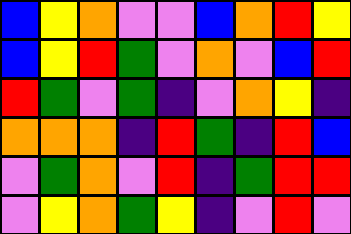[["blue", "yellow", "orange", "violet", "violet", "blue", "orange", "red", "yellow"], ["blue", "yellow", "red", "green", "violet", "orange", "violet", "blue", "red"], ["red", "green", "violet", "green", "indigo", "violet", "orange", "yellow", "indigo"], ["orange", "orange", "orange", "indigo", "red", "green", "indigo", "red", "blue"], ["violet", "green", "orange", "violet", "red", "indigo", "green", "red", "red"], ["violet", "yellow", "orange", "green", "yellow", "indigo", "violet", "red", "violet"]]